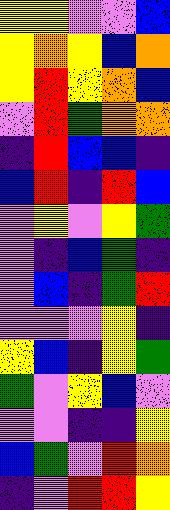[["yellow", "yellow", "violet", "violet", "blue"], ["yellow", "orange", "yellow", "blue", "orange"], ["yellow", "red", "yellow", "orange", "blue"], ["violet", "red", "green", "orange", "orange"], ["indigo", "red", "blue", "blue", "indigo"], ["blue", "red", "indigo", "red", "blue"], ["violet", "yellow", "violet", "yellow", "green"], ["violet", "indigo", "blue", "green", "indigo"], ["violet", "blue", "indigo", "green", "red"], ["violet", "violet", "violet", "yellow", "indigo"], ["yellow", "blue", "indigo", "yellow", "green"], ["green", "violet", "yellow", "blue", "violet"], ["violet", "violet", "indigo", "indigo", "yellow"], ["blue", "green", "violet", "red", "orange"], ["indigo", "violet", "red", "red", "yellow"]]